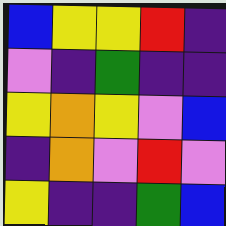[["blue", "yellow", "yellow", "red", "indigo"], ["violet", "indigo", "green", "indigo", "indigo"], ["yellow", "orange", "yellow", "violet", "blue"], ["indigo", "orange", "violet", "red", "violet"], ["yellow", "indigo", "indigo", "green", "blue"]]